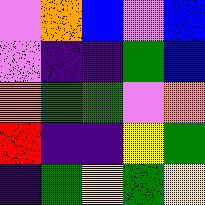[["violet", "orange", "blue", "violet", "blue"], ["violet", "indigo", "indigo", "green", "blue"], ["orange", "green", "green", "violet", "orange"], ["red", "indigo", "indigo", "yellow", "green"], ["indigo", "green", "yellow", "green", "yellow"]]